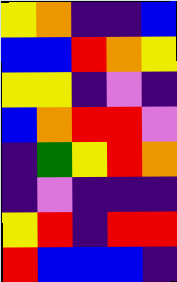[["yellow", "orange", "indigo", "indigo", "blue"], ["blue", "blue", "red", "orange", "yellow"], ["yellow", "yellow", "indigo", "violet", "indigo"], ["blue", "orange", "red", "red", "violet"], ["indigo", "green", "yellow", "red", "orange"], ["indigo", "violet", "indigo", "indigo", "indigo"], ["yellow", "red", "indigo", "red", "red"], ["red", "blue", "blue", "blue", "indigo"]]